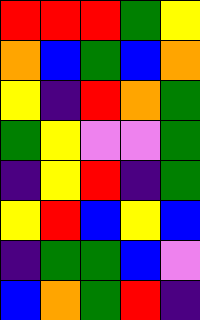[["red", "red", "red", "green", "yellow"], ["orange", "blue", "green", "blue", "orange"], ["yellow", "indigo", "red", "orange", "green"], ["green", "yellow", "violet", "violet", "green"], ["indigo", "yellow", "red", "indigo", "green"], ["yellow", "red", "blue", "yellow", "blue"], ["indigo", "green", "green", "blue", "violet"], ["blue", "orange", "green", "red", "indigo"]]